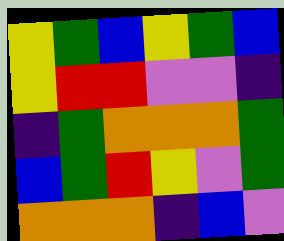[["yellow", "green", "blue", "yellow", "green", "blue"], ["yellow", "red", "red", "violet", "violet", "indigo"], ["indigo", "green", "orange", "orange", "orange", "green"], ["blue", "green", "red", "yellow", "violet", "green"], ["orange", "orange", "orange", "indigo", "blue", "violet"]]